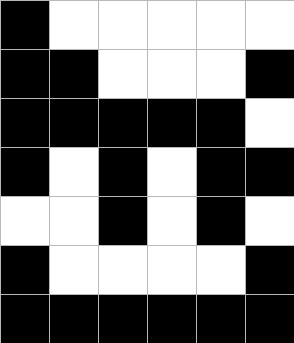[["black", "white", "white", "white", "white", "white"], ["black", "black", "white", "white", "white", "black"], ["black", "black", "black", "black", "black", "white"], ["black", "white", "black", "white", "black", "black"], ["white", "white", "black", "white", "black", "white"], ["black", "white", "white", "white", "white", "black"], ["black", "black", "black", "black", "black", "black"]]